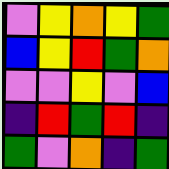[["violet", "yellow", "orange", "yellow", "green"], ["blue", "yellow", "red", "green", "orange"], ["violet", "violet", "yellow", "violet", "blue"], ["indigo", "red", "green", "red", "indigo"], ["green", "violet", "orange", "indigo", "green"]]